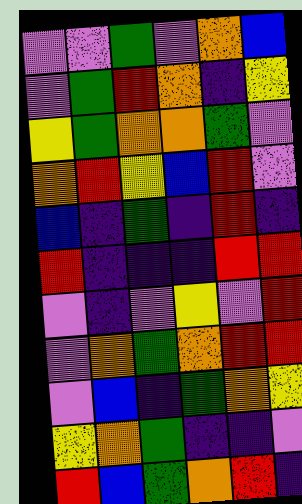[["violet", "violet", "green", "violet", "orange", "blue"], ["violet", "green", "red", "orange", "indigo", "yellow"], ["yellow", "green", "orange", "orange", "green", "violet"], ["orange", "red", "yellow", "blue", "red", "violet"], ["blue", "indigo", "green", "indigo", "red", "indigo"], ["red", "indigo", "indigo", "indigo", "red", "red"], ["violet", "indigo", "violet", "yellow", "violet", "red"], ["violet", "orange", "green", "orange", "red", "red"], ["violet", "blue", "indigo", "green", "orange", "yellow"], ["yellow", "orange", "green", "indigo", "indigo", "violet"], ["red", "blue", "green", "orange", "red", "indigo"]]